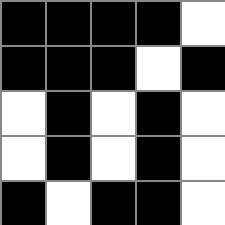[["black", "black", "black", "black", "white"], ["black", "black", "black", "white", "black"], ["white", "black", "white", "black", "white"], ["white", "black", "white", "black", "white"], ["black", "white", "black", "black", "white"]]